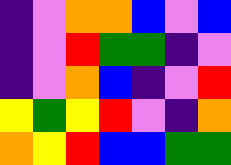[["indigo", "violet", "orange", "orange", "blue", "violet", "blue"], ["indigo", "violet", "red", "green", "green", "indigo", "violet"], ["indigo", "violet", "orange", "blue", "indigo", "violet", "red"], ["yellow", "green", "yellow", "red", "violet", "indigo", "orange"], ["orange", "yellow", "red", "blue", "blue", "green", "green"]]